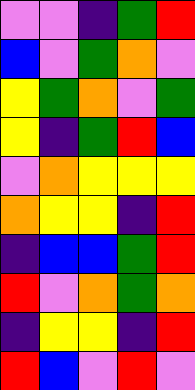[["violet", "violet", "indigo", "green", "red"], ["blue", "violet", "green", "orange", "violet"], ["yellow", "green", "orange", "violet", "green"], ["yellow", "indigo", "green", "red", "blue"], ["violet", "orange", "yellow", "yellow", "yellow"], ["orange", "yellow", "yellow", "indigo", "red"], ["indigo", "blue", "blue", "green", "red"], ["red", "violet", "orange", "green", "orange"], ["indigo", "yellow", "yellow", "indigo", "red"], ["red", "blue", "violet", "red", "violet"]]